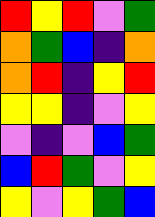[["red", "yellow", "red", "violet", "green"], ["orange", "green", "blue", "indigo", "orange"], ["orange", "red", "indigo", "yellow", "red"], ["yellow", "yellow", "indigo", "violet", "yellow"], ["violet", "indigo", "violet", "blue", "green"], ["blue", "red", "green", "violet", "yellow"], ["yellow", "violet", "yellow", "green", "blue"]]